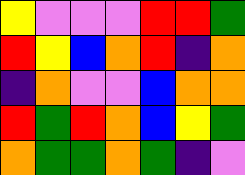[["yellow", "violet", "violet", "violet", "red", "red", "green"], ["red", "yellow", "blue", "orange", "red", "indigo", "orange"], ["indigo", "orange", "violet", "violet", "blue", "orange", "orange"], ["red", "green", "red", "orange", "blue", "yellow", "green"], ["orange", "green", "green", "orange", "green", "indigo", "violet"]]